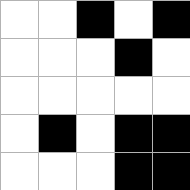[["white", "white", "black", "white", "black"], ["white", "white", "white", "black", "white"], ["white", "white", "white", "white", "white"], ["white", "black", "white", "black", "black"], ["white", "white", "white", "black", "black"]]